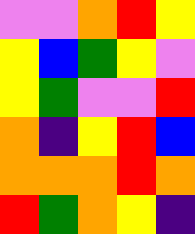[["violet", "violet", "orange", "red", "yellow"], ["yellow", "blue", "green", "yellow", "violet"], ["yellow", "green", "violet", "violet", "red"], ["orange", "indigo", "yellow", "red", "blue"], ["orange", "orange", "orange", "red", "orange"], ["red", "green", "orange", "yellow", "indigo"]]